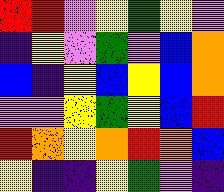[["red", "red", "violet", "yellow", "green", "yellow", "violet"], ["indigo", "yellow", "violet", "green", "violet", "blue", "orange"], ["blue", "indigo", "yellow", "blue", "yellow", "blue", "orange"], ["violet", "violet", "yellow", "green", "yellow", "blue", "red"], ["red", "orange", "yellow", "orange", "red", "orange", "blue"], ["yellow", "indigo", "indigo", "yellow", "green", "violet", "indigo"]]